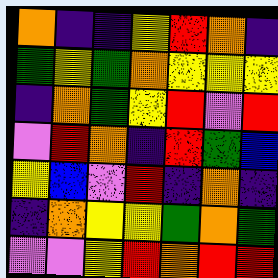[["orange", "indigo", "indigo", "yellow", "red", "orange", "indigo"], ["green", "yellow", "green", "orange", "yellow", "yellow", "yellow"], ["indigo", "orange", "green", "yellow", "red", "violet", "red"], ["violet", "red", "orange", "indigo", "red", "green", "blue"], ["yellow", "blue", "violet", "red", "indigo", "orange", "indigo"], ["indigo", "orange", "yellow", "yellow", "green", "orange", "green"], ["violet", "violet", "yellow", "red", "orange", "red", "red"]]